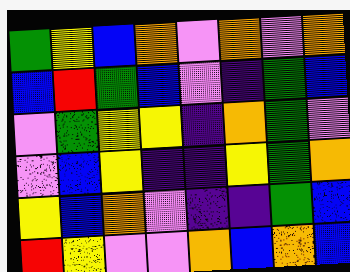[["green", "yellow", "blue", "orange", "violet", "orange", "violet", "orange"], ["blue", "red", "green", "blue", "violet", "indigo", "green", "blue"], ["violet", "green", "yellow", "yellow", "indigo", "orange", "green", "violet"], ["violet", "blue", "yellow", "indigo", "indigo", "yellow", "green", "orange"], ["yellow", "blue", "orange", "violet", "indigo", "indigo", "green", "blue"], ["red", "yellow", "violet", "violet", "orange", "blue", "orange", "blue"]]